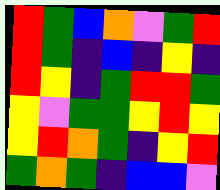[["red", "green", "blue", "orange", "violet", "green", "red"], ["red", "green", "indigo", "blue", "indigo", "yellow", "indigo"], ["red", "yellow", "indigo", "green", "red", "red", "green"], ["yellow", "violet", "green", "green", "yellow", "red", "yellow"], ["yellow", "red", "orange", "green", "indigo", "yellow", "red"], ["green", "orange", "green", "indigo", "blue", "blue", "violet"]]